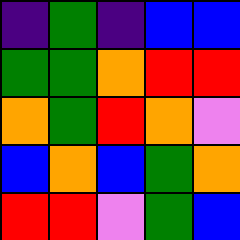[["indigo", "green", "indigo", "blue", "blue"], ["green", "green", "orange", "red", "red"], ["orange", "green", "red", "orange", "violet"], ["blue", "orange", "blue", "green", "orange"], ["red", "red", "violet", "green", "blue"]]